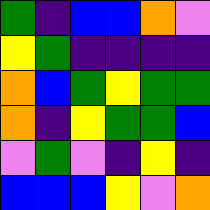[["green", "indigo", "blue", "blue", "orange", "violet"], ["yellow", "green", "indigo", "indigo", "indigo", "indigo"], ["orange", "blue", "green", "yellow", "green", "green"], ["orange", "indigo", "yellow", "green", "green", "blue"], ["violet", "green", "violet", "indigo", "yellow", "indigo"], ["blue", "blue", "blue", "yellow", "violet", "orange"]]